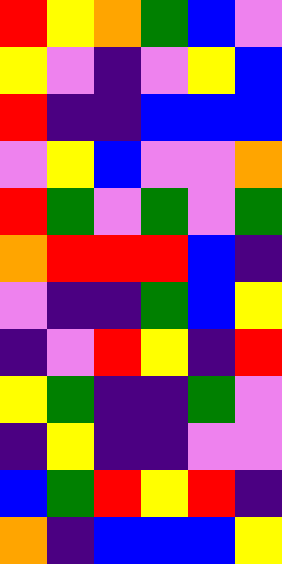[["red", "yellow", "orange", "green", "blue", "violet"], ["yellow", "violet", "indigo", "violet", "yellow", "blue"], ["red", "indigo", "indigo", "blue", "blue", "blue"], ["violet", "yellow", "blue", "violet", "violet", "orange"], ["red", "green", "violet", "green", "violet", "green"], ["orange", "red", "red", "red", "blue", "indigo"], ["violet", "indigo", "indigo", "green", "blue", "yellow"], ["indigo", "violet", "red", "yellow", "indigo", "red"], ["yellow", "green", "indigo", "indigo", "green", "violet"], ["indigo", "yellow", "indigo", "indigo", "violet", "violet"], ["blue", "green", "red", "yellow", "red", "indigo"], ["orange", "indigo", "blue", "blue", "blue", "yellow"]]